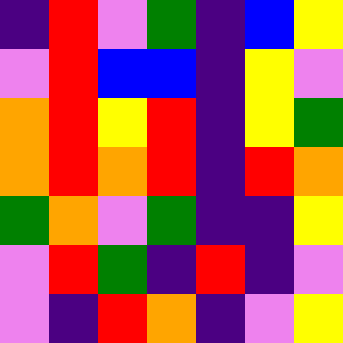[["indigo", "red", "violet", "green", "indigo", "blue", "yellow"], ["violet", "red", "blue", "blue", "indigo", "yellow", "violet"], ["orange", "red", "yellow", "red", "indigo", "yellow", "green"], ["orange", "red", "orange", "red", "indigo", "red", "orange"], ["green", "orange", "violet", "green", "indigo", "indigo", "yellow"], ["violet", "red", "green", "indigo", "red", "indigo", "violet"], ["violet", "indigo", "red", "orange", "indigo", "violet", "yellow"]]